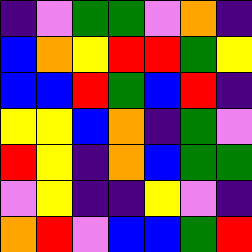[["indigo", "violet", "green", "green", "violet", "orange", "indigo"], ["blue", "orange", "yellow", "red", "red", "green", "yellow"], ["blue", "blue", "red", "green", "blue", "red", "indigo"], ["yellow", "yellow", "blue", "orange", "indigo", "green", "violet"], ["red", "yellow", "indigo", "orange", "blue", "green", "green"], ["violet", "yellow", "indigo", "indigo", "yellow", "violet", "indigo"], ["orange", "red", "violet", "blue", "blue", "green", "red"]]